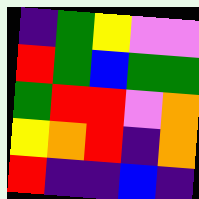[["indigo", "green", "yellow", "violet", "violet"], ["red", "green", "blue", "green", "green"], ["green", "red", "red", "violet", "orange"], ["yellow", "orange", "red", "indigo", "orange"], ["red", "indigo", "indigo", "blue", "indigo"]]